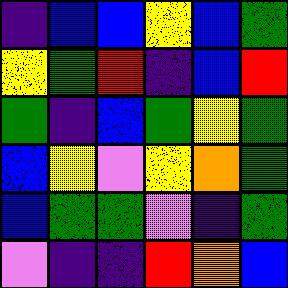[["indigo", "blue", "blue", "yellow", "blue", "green"], ["yellow", "green", "red", "indigo", "blue", "red"], ["green", "indigo", "blue", "green", "yellow", "green"], ["blue", "yellow", "violet", "yellow", "orange", "green"], ["blue", "green", "green", "violet", "indigo", "green"], ["violet", "indigo", "indigo", "red", "orange", "blue"]]